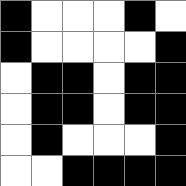[["black", "white", "white", "white", "black", "white"], ["black", "white", "white", "white", "white", "black"], ["white", "black", "black", "white", "black", "black"], ["white", "black", "black", "white", "black", "black"], ["white", "black", "white", "white", "white", "black"], ["white", "white", "black", "black", "black", "black"]]